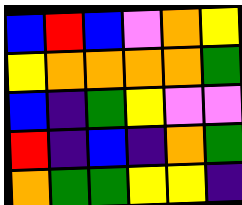[["blue", "red", "blue", "violet", "orange", "yellow"], ["yellow", "orange", "orange", "orange", "orange", "green"], ["blue", "indigo", "green", "yellow", "violet", "violet"], ["red", "indigo", "blue", "indigo", "orange", "green"], ["orange", "green", "green", "yellow", "yellow", "indigo"]]